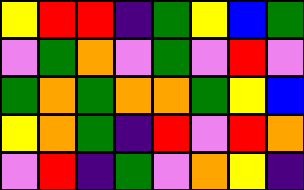[["yellow", "red", "red", "indigo", "green", "yellow", "blue", "green"], ["violet", "green", "orange", "violet", "green", "violet", "red", "violet"], ["green", "orange", "green", "orange", "orange", "green", "yellow", "blue"], ["yellow", "orange", "green", "indigo", "red", "violet", "red", "orange"], ["violet", "red", "indigo", "green", "violet", "orange", "yellow", "indigo"]]